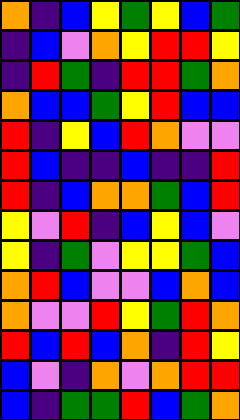[["orange", "indigo", "blue", "yellow", "green", "yellow", "blue", "green"], ["indigo", "blue", "violet", "orange", "yellow", "red", "red", "yellow"], ["indigo", "red", "green", "indigo", "red", "red", "green", "orange"], ["orange", "blue", "blue", "green", "yellow", "red", "blue", "blue"], ["red", "indigo", "yellow", "blue", "red", "orange", "violet", "violet"], ["red", "blue", "indigo", "indigo", "blue", "indigo", "indigo", "red"], ["red", "indigo", "blue", "orange", "orange", "green", "blue", "red"], ["yellow", "violet", "red", "indigo", "blue", "yellow", "blue", "violet"], ["yellow", "indigo", "green", "violet", "yellow", "yellow", "green", "blue"], ["orange", "red", "blue", "violet", "violet", "blue", "orange", "blue"], ["orange", "violet", "violet", "red", "yellow", "green", "red", "orange"], ["red", "blue", "red", "blue", "orange", "indigo", "red", "yellow"], ["blue", "violet", "indigo", "orange", "violet", "orange", "red", "red"], ["blue", "indigo", "green", "green", "red", "blue", "green", "orange"]]